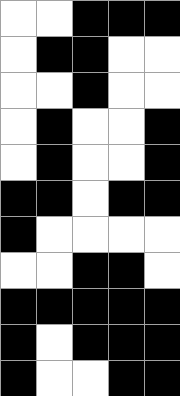[["white", "white", "black", "black", "black"], ["white", "black", "black", "white", "white"], ["white", "white", "black", "white", "white"], ["white", "black", "white", "white", "black"], ["white", "black", "white", "white", "black"], ["black", "black", "white", "black", "black"], ["black", "white", "white", "white", "white"], ["white", "white", "black", "black", "white"], ["black", "black", "black", "black", "black"], ["black", "white", "black", "black", "black"], ["black", "white", "white", "black", "black"]]